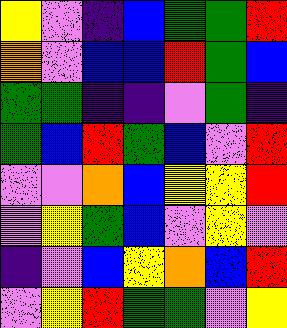[["yellow", "violet", "indigo", "blue", "green", "green", "red"], ["orange", "violet", "blue", "blue", "red", "green", "blue"], ["green", "green", "indigo", "indigo", "violet", "green", "indigo"], ["green", "blue", "red", "green", "blue", "violet", "red"], ["violet", "violet", "orange", "blue", "yellow", "yellow", "red"], ["violet", "yellow", "green", "blue", "violet", "yellow", "violet"], ["indigo", "violet", "blue", "yellow", "orange", "blue", "red"], ["violet", "yellow", "red", "green", "green", "violet", "yellow"]]